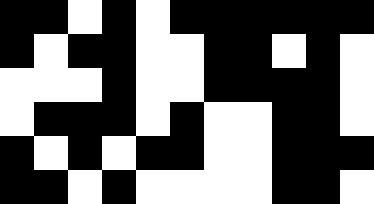[["black", "black", "white", "black", "white", "black", "black", "black", "black", "black", "black"], ["black", "white", "black", "black", "white", "white", "black", "black", "white", "black", "white"], ["white", "white", "white", "black", "white", "white", "black", "black", "black", "black", "white"], ["white", "black", "black", "black", "white", "black", "white", "white", "black", "black", "white"], ["black", "white", "black", "white", "black", "black", "white", "white", "black", "black", "black"], ["black", "black", "white", "black", "white", "white", "white", "white", "black", "black", "white"]]